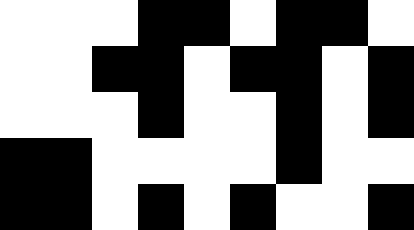[["white", "white", "white", "black", "black", "white", "black", "black", "white"], ["white", "white", "black", "black", "white", "black", "black", "white", "black"], ["white", "white", "white", "black", "white", "white", "black", "white", "black"], ["black", "black", "white", "white", "white", "white", "black", "white", "white"], ["black", "black", "white", "black", "white", "black", "white", "white", "black"]]